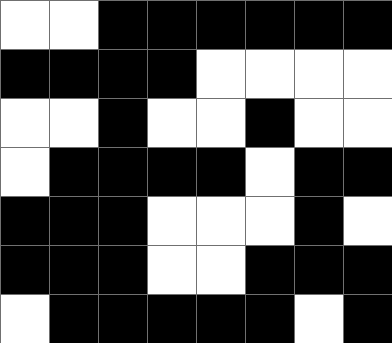[["white", "white", "black", "black", "black", "black", "black", "black"], ["black", "black", "black", "black", "white", "white", "white", "white"], ["white", "white", "black", "white", "white", "black", "white", "white"], ["white", "black", "black", "black", "black", "white", "black", "black"], ["black", "black", "black", "white", "white", "white", "black", "white"], ["black", "black", "black", "white", "white", "black", "black", "black"], ["white", "black", "black", "black", "black", "black", "white", "black"]]